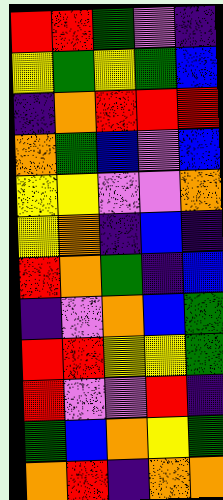[["red", "red", "green", "violet", "indigo"], ["yellow", "green", "yellow", "green", "blue"], ["indigo", "orange", "red", "red", "red"], ["orange", "green", "blue", "violet", "blue"], ["yellow", "yellow", "violet", "violet", "orange"], ["yellow", "orange", "indigo", "blue", "indigo"], ["red", "orange", "green", "indigo", "blue"], ["indigo", "violet", "orange", "blue", "green"], ["red", "red", "yellow", "yellow", "green"], ["red", "violet", "violet", "red", "indigo"], ["green", "blue", "orange", "yellow", "green"], ["orange", "red", "indigo", "orange", "orange"]]